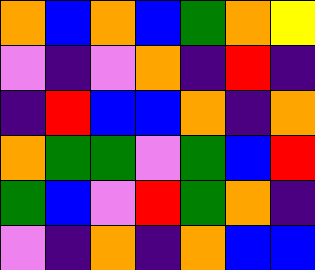[["orange", "blue", "orange", "blue", "green", "orange", "yellow"], ["violet", "indigo", "violet", "orange", "indigo", "red", "indigo"], ["indigo", "red", "blue", "blue", "orange", "indigo", "orange"], ["orange", "green", "green", "violet", "green", "blue", "red"], ["green", "blue", "violet", "red", "green", "orange", "indigo"], ["violet", "indigo", "orange", "indigo", "orange", "blue", "blue"]]